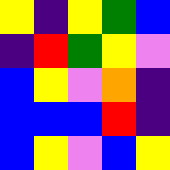[["yellow", "indigo", "yellow", "green", "blue"], ["indigo", "red", "green", "yellow", "violet"], ["blue", "yellow", "violet", "orange", "indigo"], ["blue", "blue", "blue", "red", "indigo"], ["blue", "yellow", "violet", "blue", "yellow"]]